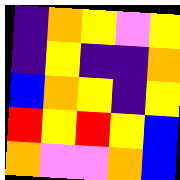[["indigo", "orange", "yellow", "violet", "yellow"], ["indigo", "yellow", "indigo", "indigo", "orange"], ["blue", "orange", "yellow", "indigo", "yellow"], ["red", "yellow", "red", "yellow", "blue"], ["orange", "violet", "violet", "orange", "blue"]]